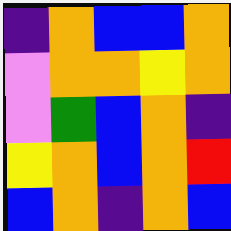[["indigo", "orange", "blue", "blue", "orange"], ["violet", "orange", "orange", "yellow", "orange"], ["violet", "green", "blue", "orange", "indigo"], ["yellow", "orange", "blue", "orange", "red"], ["blue", "orange", "indigo", "orange", "blue"]]